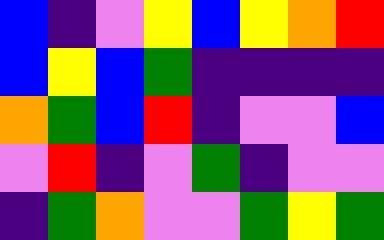[["blue", "indigo", "violet", "yellow", "blue", "yellow", "orange", "red"], ["blue", "yellow", "blue", "green", "indigo", "indigo", "indigo", "indigo"], ["orange", "green", "blue", "red", "indigo", "violet", "violet", "blue"], ["violet", "red", "indigo", "violet", "green", "indigo", "violet", "violet"], ["indigo", "green", "orange", "violet", "violet", "green", "yellow", "green"]]